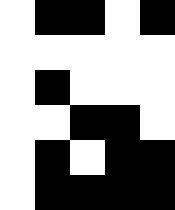[["white", "black", "black", "white", "black"], ["white", "white", "white", "white", "white"], ["white", "black", "white", "white", "white"], ["white", "white", "black", "black", "white"], ["white", "black", "white", "black", "black"], ["white", "black", "black", "black", "black"]]